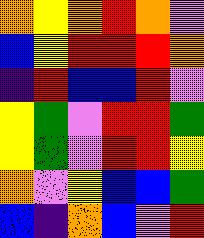[["orange", "yellow", "orange", "red", "orange", "violet"], ["blue", "yellow", "red", "red", "red", "orange"], ["indigo", "red", "blue", "blue", "red", "violet"], ["yellow", "green", "violet", "red", "red", "green"], ["yellow", "green", "violet", "red", "red", "yellow"], ["orange", "violet", "yellow", "blue", "blue", "green"], ["blue", "indigo", "orange", "blue", "violet", "red"]]